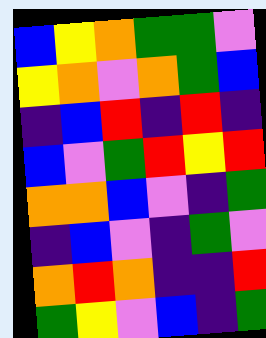[["blue", "yellow", "orange", "green", "green", "violet"], ["yellow", "orange", "violet", "orange", "green", "blue"], ["indigo", "blue", "red", "indigo", "red", "indigo"], ["blue", "violet", "green", "red", "yellow", "red"], ["orange", "orange", "blue", "violet", "indigo", "green"], ["indigo", "blue", "violet", "indigo", "green", "violet"], ["orange", "red", "orange", "indigo", "indigo", "red"], ["green", "yellow", "violet", "blue", "indigo", "green"]]